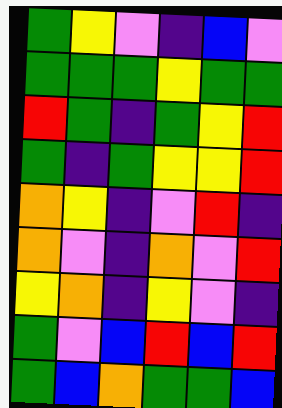[["green", "yellow", "violet", "indigo", "blue", "violet"], ["green", "green", "green", "yellow", "green", "green"], ["red", "green", "indigo", "green", "yellow", "red"], ["green", "indigo", "green", "yellow", "yellow", "red"], ["orange", "yellow", "indigo", "violet", "red", "indigo"], ["orange", "violet", "indigo", "orange", "violet", "red"], ["yellow", "orange", "indigo", "yellow", "violet", "indigo"], ["green", "violet", "blue", "red", "blue", "red"], ["green", "blue", "orange", "green", "green", "blue"]]